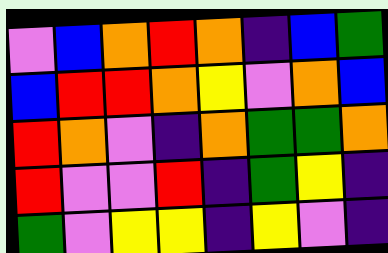[["violet", "blue", "orange", "red", "orange", "indigo", "blue", "green"], ["blue", "red", "red", "orange", "yellow", "violet", "orange", "blue"], ["red", "orange", "violet", "indigo", "orange", "green", "green", "orange"], ["red", "violet", "violet", "red", "indigo", "green", "yellow", "indigo"], ["green", "violet", "yellow", "yellow", "indigo", "yellow", "violet", "indigo"]]